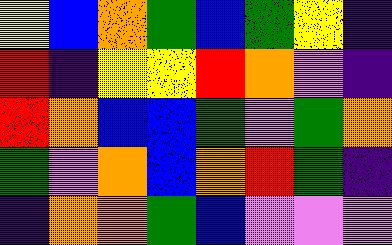[["yellow", "blue", "orange", "green", "blue", "green", "yellow", "indigo"], ["red", "indigo", "yellow", "yellow", "red", "orange", "violet", "indigo"], ["red", "orange", "blue", "blue", "green", "violet", "green", "orange"], ["green", "violet", "orange", "blue", "orange", "red", "green", "indigo"], ["indigo", "orange", "orange", "green", "blue", "violet", "violet", "violet"]]